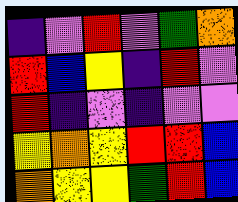[["indigo", "violet", "red", "violet", "green", "orange"], ["red", "blue", "yellow", "indigo", "red", "violet"], ["red", "indigo", "violet", "indigo", "violet", "violet"], ["yellow", "orange", "yellow", "red", "red", "blue"], ["orange", "yellow", "yellow", "green", "red", "blue"]]